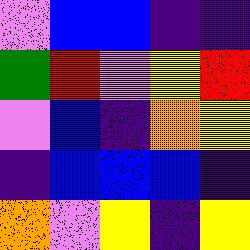[["violet", "blue", "blue", "indigo", "indigo"], ["green", "red", "violet", "yellow", "red"], ["violet", "blue", "indigo", "orange", "yellow"], ["indigo", "blue", "blue", "blue", "indigo"], ["orange", "violet", "yellow", "indigo", "yellow"]]